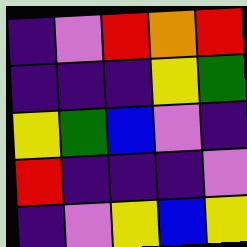[["indigo", "violet", "red", "orange", "red"], ["indigo", "indigo", "indigo", "yellow", "green"], ["yellow", "green", "blue", "violet", "indigo"], ["red", "indigo", "indigo", "indigo", "violet"], ["indigo", "violet", "yellow", "blue", "yellow"]]